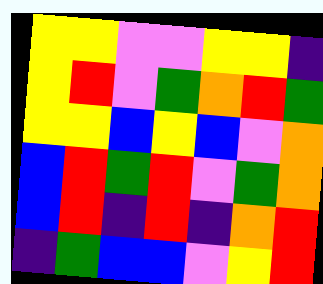[["yellow", "yellow", "violet", "violet", "yellow", "yellow", "indigo"], ["yellow", "red", "violet", "green", "orange", "red", "green"], ["yellow", "yellow", "blue", "yellow", "blue", "violet", "orange"], ["blue", "red", "green", "red", "violet", "green", "orange"], ["blue", "red", "indigo", "red", "indigo", "orange", "red"], ["indigo", "green", "blue", "blue", "violet", "yellow", "red"]]